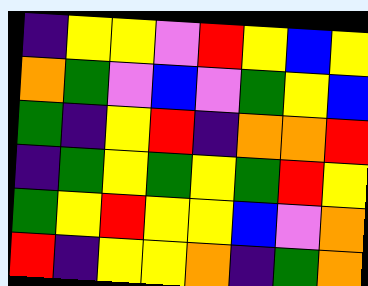[["indigo", "yellow", "yellow", "violet", "red", "yellow", "blue", "yellow"], ["orange", "green", "violet", "blue", "violet", "green", "yellow", "blue"], ["green", "indigo", "yellow", "red", "indigo", "orange", "orange", "red"], ["indigo", "green", "yellow", "green", "yellow", "green", "red", "yellow"], ["green", "yellow", "red", "yellow", "yellow", "blue", "violet", "orange"], ["red", "indigo", "yellow", "yellow", "orange", "indigo", "green", "orange"]]